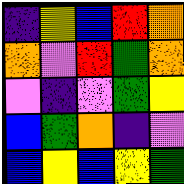[["indigo", "yellow", "blue", "red", "orange"], ["orange", "violet", "red", "green", "orange"], ["violet", "indigo", "violet", "green", "yellow"], ["blue", "green", "orange", "indigo", "violet"], ["blue", "yellow", "blue", "yellow", "green"]]